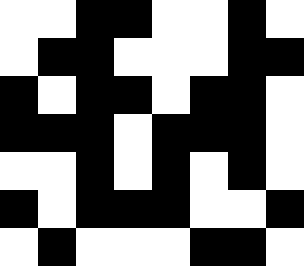[["white", "white", "black", "black", "white", "white", "black", "white"], ["white", "black", "black", "white", "white", "white", "black", "black"], ["black", "white", "black", "black", "white", "black", "black", "white"], ["black", "black", "black", "white", "black", "black", "black", "white"], ["white", "white", "black", "white", "black", "white", "black", "white"], ["black", "white", "black", "black", "black", "white", "white", "black"], ["white", "black", "white", "white", "white", "black", "black", "white"]]